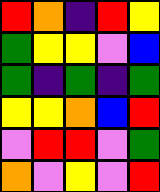[["red", "orange", "indigo", "red", "yellow"], ["green", "yellow", "yellow", "violet", "blue"], ["green", "indigo", "green", "indigo", "green"], ["yellow", "yellow", "orange", "blue", "red"], ["violet", "red", "red", "violet", "green"], ["orange", "violet", "yellow", "violet", "red"]]